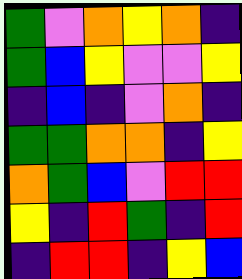[["green", "violet", "orange", "yellow", "orange", "indigo"], ["green", "blue", "yellow", "violet", "violet", "yellow"], ["indigo", "blue", "indigo", "violet", "orange", "indigo"], ["green", "green", "orange", "orange", "indigo", "yellow"], ["orange", "green", "blue", "violet", "red", "red"], ["yellow", "indigo", "red", "green", "indigo", "red"], ["indigo", "red", "red", "indigo", "yellow", "blue"]]